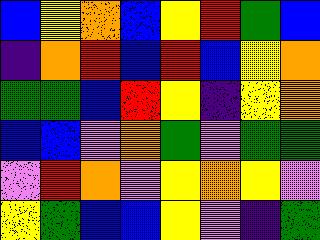[["blue", "yellow", "orange", "blue", "yellow", "red", "green", "blue"], ["indigo", "orange", "red", "blue", "red", "blue", "yellow", "orange"], ["green", "green", "blue", "red", "yellow", "indigo", "yellow", "orange"], ["blue", "blue", "violet", "orange", "green", "violet", "green", "green"], ["violet", "red", "orange", "violet", "yellow", "orange", "yellow", "violet"], ["yellow", "green", "blue", "blue", "yellow", "violet", "indigo", "green"]]